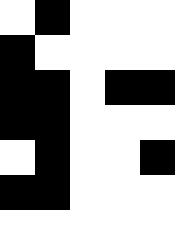[["white", "black", "white", "white", "white"], ["black", "white", "white", "white", "white"], ["black", "black", "white", "black", "black"], ["black", "black", "white", "white", "white"], ["white", "black", "white", "white", "black"], ["black", "black", "white", "white", "white"], ["white", "white", "white", "white", "white"]]